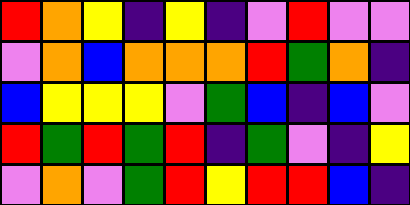[["red", "orange", "yellow", "indigo", "yellow", "indigo", "violet", "red", "violet", "violet"], ["violet", "orange", "blue", "orange", "orange", "orange", "red", "green", "orange", "indigo"], ["blue", "yellow", "yellow", "yellow", "violet", "green", "blue", "indigo", "blue", "violet"], ["red", "green", "red", "green", "red", "indigo", "green", "violet", "indigo", "yellow"], ["violet", "orange", "violet", "green", "red", "yellow", "red", "red", "blue", "indigo"]]